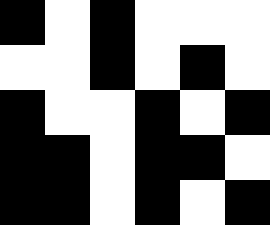[["black", "white", "black", "white", "white", "white"], ["white", "white", "black", "white", "black", "white"], ["black", "white", "white", "black", "white", "black"], ["black", "black", "white", "black", "black", "white"], ["black", "black", "white", "black", "white", "black"]]